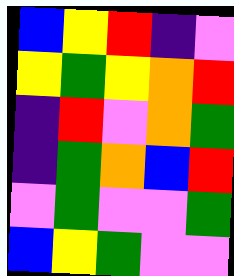[["blue", "yellow", "red", "indigo", "violet"], ["yellow", "green", "yellow", "orange", "red"], ["indigo", "red", "violet", "orange", "green"], ["indigo", "green", "orange", "blue", "red"], ["violet", "green", "violet", "violet", "green"], ["blue", "yellow", "green", "violet", "violet"]]